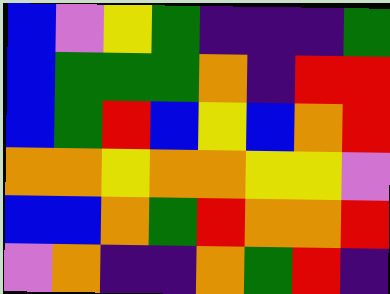[["blue", "violet", "yellow", "green", "indigo", "indigo", "indigo", "green"], ["blue", "green", "green", "green", "orange", "indigo", "red", "red"], ["blue", "green", "red", "blue", "yellow", "blue", "orange", "red"], ["orange", "orange", "yellow", "orange", "orange", "yellow", "yellow", "violet"], ["blue", "blue", "orange", "green", "red", "orange", "orange", "red"], ["violet", "orange", "indigo", "indigo", "orange", "green", "red", "indigo"]]